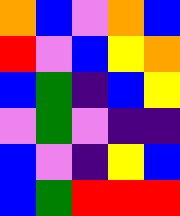[["orange", "blue", "violet", "orange", "blue"], ["red", "violet", "blue", "yellow", "orange"], ["blue", "green", "indigo", "blue", "yellow"], ["violet", "green", "violet", "indigo", "indigo"], ["blue", "violet", "indigo", "yellow", "blue"], ["blue", "green", "red", "red", "red"]]